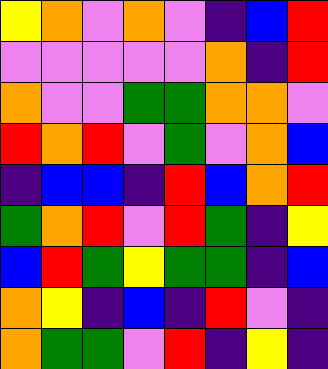[["yellow", "orange", "violet", "orange", "violet", "indigo", "blue", "red"], ["violet", "violet", "violet", "violet", "violet", "orange", "indigo", "red"], ["orange", "violet", "violet", "green", "green", "orange", "orange", "violet"], ["red", "orange", "red", "violet", "green", "violet", "orange", "blue"], ["indigo", "blue", "blue", "indigo", "red", "blue", "orange", "red"], ["green", "orange", "red", "violet", "red", "green", "indigo", "yellow"], ["blue", "red", "green", "yellow", "green", "green", "indigo", "blue"], ["orange", "yellow", "indigo", "blue", "indigo", "red", "violet", "indigo"], ["orange", "green", "green", "violet", "red", "indigo", "yellow", "indigo"]]